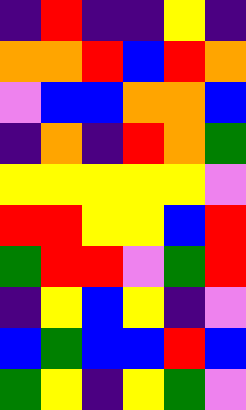[["indigo", "red", "indigo", "indigo", "yellow", "indigo"], ["orange", "orange", "red", "blue", "red", "orange"], ["violet", "blue", "blue", "orange", "orange", "blue"], ["indigo", "orange", "indigo", "red", "orange", "green"], ["yellow", "yellow", "yellow", "yellow", "yellow", "violet"], ["red", "red", "yellow", "yellow", "blue", "red"], ["green", "red", "red", "violet", "green", "red"], ["indigo", "yellow", "blue", "yellow", "indigo", "violet"], ["blue", "green", "blue", "blue", "red", "blue"], ["green", "yellow", "indigo", "yellow", "green", "violet"]]